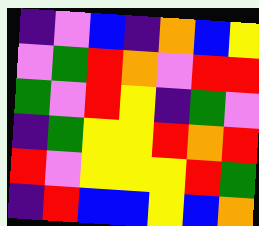[["indigo", "violet", "blue", "indigo", "orange", "blue", "yellow"], ["violet", "green", "red", "orange", "violet", "red", "red"], ["green", "violet", "red", "yellow", "indigo", "green", "violet"], ["indigo", "green", "yellow", "yellow", "red", "orange", "red"], ["red", "violet", "yellow", "yellow", "yellow", "red", "green"], ["indigo", "red", "blue", "blue", "yellow", "blue", "orange"]]